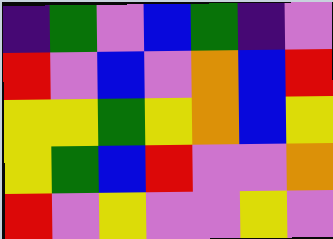[["indigo", "green", "violet", "blue", "green", "indigo", "violet"], ["red", "violet", "blue", "violet", "orange", "blue", "red"], ["yellow", "yellow", "green", "yellow", "orange", "blue", "yellow"], ["yellow", "green", "blue", "red", "violet", "violet", "orange"], ["red", "violet", "yellow", "violet", "violet", "yellow", "violet"]]